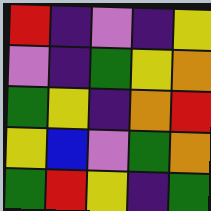[["red", "indigo", "violet", "indigo", "yellow"], ["violet", "indigo", "green", "yellow", "orange"], ["green", "yellow", "indigo", "orange", "red"], ["yellow", "blue", "violet", "green", "orange"], ["green", "red", "yellow", "indigo", "green"]]